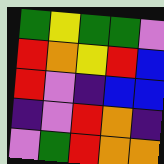[["green", "yellow", "green", "green", "violet"], ["red", "orange", "yellow", "red", "blue"], ["red", "violet", "indigo", "blue", "blue"], ["indigo", "violet", "red", "orange", "indigo"], ["violet", "green", "red", "orange", "orange"]]